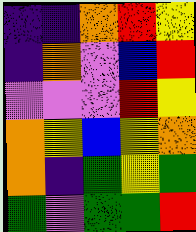[["indigo", "indigo", "orange", "red", "yellow"], ["indigo", "orange", "violet", "blue", "red"], ["violet", "violet", "violet", "red", "yellow"], ["orange", "yellow", "blue", "yellow", "orange"], ["orange", "indigo", "green", "yellow", "green"], ["green", "violet", "green", "green", "red"]]